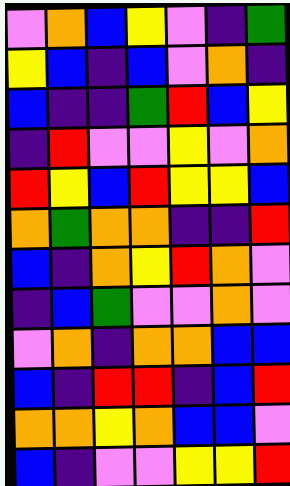[["violet", "orange", "blue", "yellow", "violet", "indigo", "green"], ["yellow", "blue", "indigo", "blue", "violet", "orange", "indigo"], ["blue", "indigo", "indigo", "green", "red", "blue", "yellow"], ["indigo", "red", "violet", "violet", "yellow", "violet", "orange"], ["red", "yellow", "blue", "red", "yellow", "yellow", "blue"], ["orange", "green", "orange", "orange", "indigo", "indigo", "red"], ["blue", "indigo", "orange", "yellow", "red", "orange", "violet"], ["indigo", "blue", "green", "violet", "violet", "orange", "violet"], ["violet", "orange", "indigo", "orange", "orange", "blue", "blue"], ["blue", "indigo", "red", "red", "indigo", "blue", "red"], ["orange", "orange", "yellow", "orange", "blue", "blue", "violet"], ["blue", "indigo", "violet", "violet", "yellow", "yellow", "red"]]